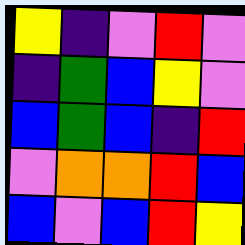[["yellow", "indigo", "violet", "red", "violet"], ["indigo", "green", "blue", "yellow", "violet"], ["blue", "green", "blue", "indigo", "red"], ["violet", "orange", "orange", "red", "blue"], ["blue", "violet", "blue", "red", "yellow"]]